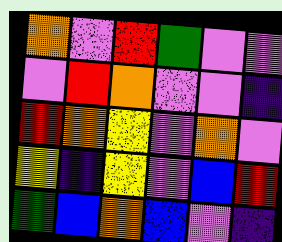[["orange", "violet", "red", "green", "violet", "violet"], ["violet", "red", "orange", "violet", "violet", "indigo"], ["red", "orange", "yellow", "violet", "orange", "violet"], ["yellow", "indigo", "yellow", "violet", "blue", "red"], ["green", "blue", "orange", "blue", "violet", "indigo"]]